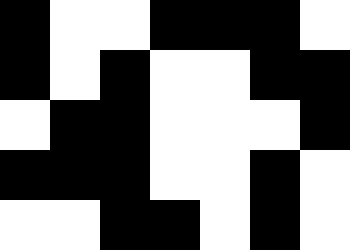[["black", "white", "white", "black", "black", "black", "white"], ["black", "white", "black", "white", "white", "black", "black"], ["white", "black", "black", "white", "white", "white", "black"], ["black", "black", "black", "white", "white", "black", "white"], ["white", "white", "black", "black", "white", "black", "white"]]